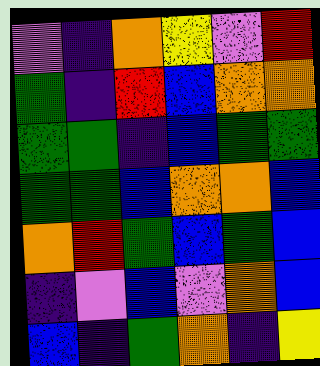[["violet", "indigo", "orange", "yellow", "violet", "red"], ["green", "indigo", "red", "blue", "orange", "orange"], ["green", "green", "indigo", "blue", "green", "green"], ["green", "green", "blue", "orange", "orange", "blue"], ["orange", "red", "green", "blue", "green", "blue"], ["indigo", "violet", "blue", "violet", "orange", "blue"], ["blue", "indigo", "green", "orange", "indigo", "yellow"]]